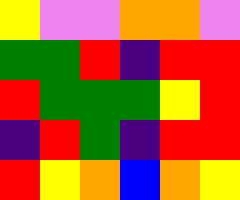[["yellow", "violet", "violet", "orange", "orange", "violet"], ["green", "green", "red", "indigo", "red", "red"], ["red", "green", "green", "green", "yellow", "red"], ["indigo", "red", "green", "indigo", "red", "red"], ["red", "yellow", "orange", "blue", "orange", "yellow"]]